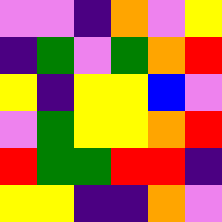[["violet", "violet", "indigo", "orange", "violet", "yellow"], ["indigo", "green", "violet", "green", "orange", "red"], ["yellow", "indigo", "yellow", "yellow", "blue", "violet"], ["violet", "green", "yellow", "yellow", "orange", "red"], ["red", "green", "green", "red", "red", "indigo"], ["yellow", "yellow", "indigo", "indigo", "orange", "violet"]]